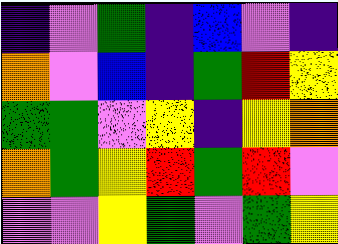[["indigo", "violet", "green", "indigo", "blue", "violet", "indigo"], ["orange", "violet", "blue", "indigo", "green", "red", "yellow"], ["green", "green", "violet", "yellow", "indigo", "yellow", "orange"], ["orange", "green", "yellow", "red", "green", "red", "violet"], ["violet", "violet", "yellow", "green", "violet", "green", "yellow"]]